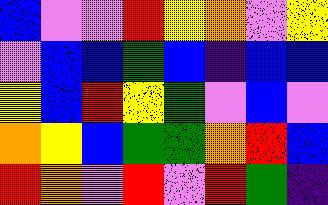[["blue", "violet", "violet", "red", "yellow", "orange", "violet", "yellow"], ["violet", "blue", "blue", "green", "blue", "indigo", "blue", "blue"], ["yellow", "blue", "red", "yellow", "green", "violet", "blue", "violet"], ["orange", "yellow", "blue", "green", "green", "orange", "red", "blue"], ["red", "orange", "violet", "red", "violet", "red", "green", "indigo"]]